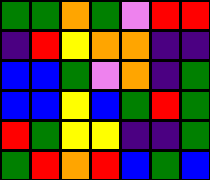[["green", "green", "orange", "green", "violet", "red", "red"], ["indigo", "red", "yellow", "orange", "orange", "indigo", "indigo"], ["blue", "blue", "green", "violet", "orange", "indigo", "green"], ["blue", "blue", "yellow", "blue", "green", "red", "green"], ["red", "green", "yellow", "yellow", "indigo", "indigo", "green"], ["green", "red", "orange", "red", "blue", "green", "blue"]]